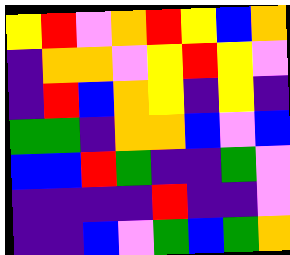[["yellow", "red", "violet", "orange", "red", "yellow", "blue", "orange"], ["indigo", "orange", "orange", "violet", "yellow", "red", "yellow", "violet"], ["indigo", "red", "blue", "orange", "yellow", "indigo", "yellow", "indigo"], ["green", "green", "indigo", "orange", "orange", "blue", "violet", "blue"], ["blue", "blue", "red", "green", "indigo", "indigo", "green", "violet"], ["indigo", "indigo", "indigo", "indigo", "red", "indigo", "indigo", "violet"], ["indigo", "indigo", "blue", "violet", "green", "blue", "green", "orange"]]